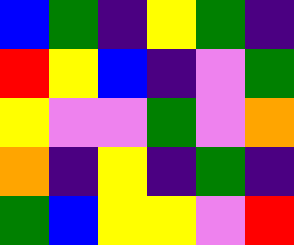[["blue", "green", "indigo", "yellow", "green", "indigo"], ["red", "yellow", "blue", "indigo", "violet", "green"], ["yellow", "violet", "violet", "green", "violet", "orange"], ["orange", "indigo", "yellow", "indigo", "green", "indigo"], ["green", "blue", "yellow", "yellow", "violet", "red"]]